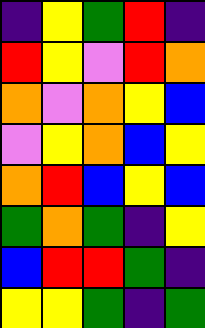[["indigo", "yellow", "green", "red", "indigo"], ["red", "yellow", "violet", "red", "orange"], ["orange", "violet", "orange", "yellow", "blue"], ["violet", "yellow", "orange", "blue", "yellow"], ["orange", "red", "blue", "yellow", "blue"], ["green", "orange", "green", "indigo", "yellow"], ["blue", "red", "red", "green", "indigo"], ["yellow", "yellow", "green", "indigo", "green"]]